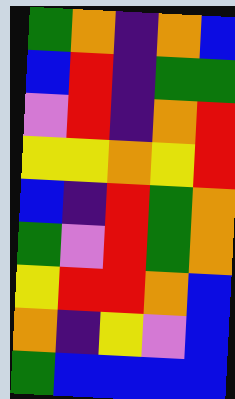[["green", "orange", "indigo", "orange", "blue"], ["blue", "red", "indigo", "green", "green"], ["violet", "red", "indigo", "orange", "red"], ["yellow", "yellow", "orange", "yellow", "red"], ["blue", "indigo", "red", "green", "orange"], ["green", "violet", "red", "green", "orange"], ["yellow", "red", "red", "orange", "blue"], ["orange", "indigo", "yellow", "violet", "blue"], ["green", "blue", "blue", "blue", "blue"]]